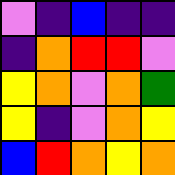[["violet", "indigo", "blue", "indigo", "indigo"], ["indigo", "orange", "red", "red", "violet"], ["yellow", "orange", "violet", "orange", "green"], ["yellow", "indigo", "violet", "orange", "yellow"], ["blue", "red", "orange", "yellow", "orange"]]